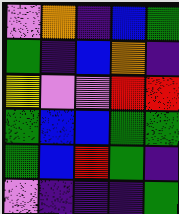[["violet", "orange", "indigo", "blue", "green"], ["green", "indigo", "blue", "orange", "indigo"], ["yellow", "violet", "violet", "red", "red"], ["green", "blue", "blue", "green", "green"], ["green", "blue", "red", "green", "indigo"], ["violet", "indigo", "indigo", "indigo", "green"]]